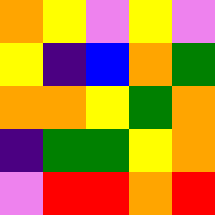[["orange", "yellow", "violet", "yellow", "violet"], ["yellow", "indigo", "blue", "orange", "green"], ["orange", "orange", "yellow", "green", "orange"], ["indigo", "green", "green", "yellow", "orange"], ["violet", "red", "red", "orange", "red"]]